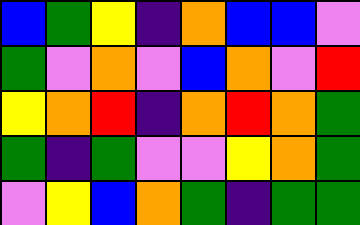[["blue", "green", "yellow", "indigo", "orange", "blue", "blue", "violet"], ["green", "violet", "orange", "violet", "blue", "orange", "violet", "red"], ["yellow", "orange", "red", "indigo", "orange", "red", "orange", "green"], ["green", "indigo", "green", "violet", "violet", "yellow", "orange", "green"], ["violet", "yellow", "blue", "orange", "green", "indigo", "green", "green"]]